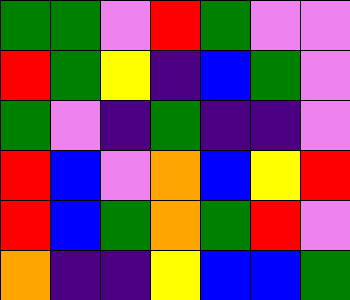[["green", "green", "violet", "red", "green", "violet", "violet"], ["red", "green", "yellow", "indigo", "blue", "green", "violet"], ["green", "violet", "indigo", "green", "indigo", "indigo", "violet"], ["red", "blue", "violet", "orange", "blue", "yellow", "red"], ["red", "blue", "green", "orange", "green", "red", "violet"], ["orange", "indigo", "indigo", "yellow", "blue", "blue", "green"]]